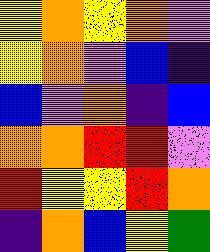[["yellow", "orange", "yellow", "orange", "violet"], ["yellow", "orange", "violet", "blue", "indigo"], ["blue", "violet", "orange", "indigo", "blue"], ["orange", "orange", "red", "red", "violet"], ["red", "yellow", "yellow", "red", "orange"], ["indigo", "orange", "blue", "yellow", "green"]]